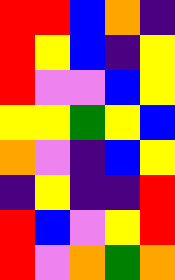[["red", "red", "blue", "orange", "indigo"], ["red", "yellow", "blue", "indigo", "yellow"], ["red", "violet", "violet", "blue", "yellow"], ["yellow", "yellow", "green", "yellow", "blue"], ["orange", "violet", "indigo", "blue", "yellow"], ["indigo", "yellow", "indigo", "indigo", "red"], ["red", "blue", "violet", "yellow", "red"], ["red", "violet", "orange", "green", "orange"]]